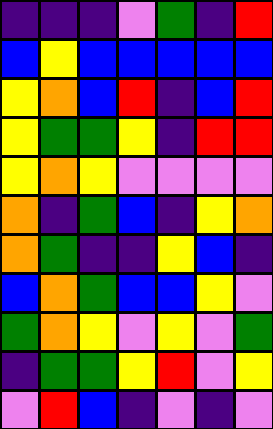[["indigo", "indigo", "indigo", "violet", "green", "indigo", "red"], ["blue", "yellow", "blue", "blue", "blue", "blue", "blue"], ["yellow", "orange", "blue", "red", "indigo", "blue", "red"], ["yellow", "green", "green", "yellow", "indigo", "red", "red"], ["yellow", "orange", "yellow", "violet", "violet", "violet", "violet"], ["orange", "indigo", "green", "blue", "indigo", "yellow", "orange"], ["orange", "green", "indigo", "indigo", "yellow", "blue", "indigo"], ["blue", "orange", "green", "blue", "blue", "yellow", "violet"], ["green", "orange", "yellow", "violet", "yellow", "violet", "green"], ["indigo", "green", "green", "yellow", "red", "violet", "yellow"], ["violet", "red", "blue", "indigo", "violet", "indigo", "violet"]]